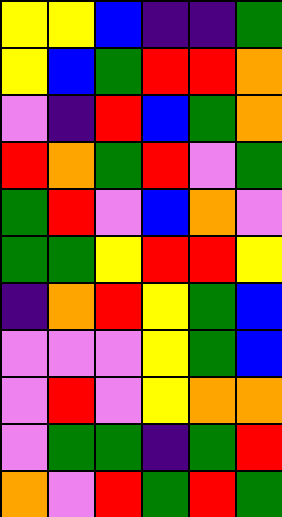[["yellow", "yellow", "blue", "indigo", "indigo", "green"], ["yellow", "blue", "green", "red", "red", "orange"], ["violet", "indigo", "red", "blue", "green", "orange"], ["red", "orange", "green", "red", "violet", "green"], ["green", "red", "violet", "blue", "orange", "violet"], ["green", "green", "yellow", "red", "red", "yellow"], ["indigo", "orange", "red", "yellow", "green", "blue"], ["violet", "violet", "violet", "yellow", "green", "blue"], ["violet", "red", "violet", "yellow", "orange", "orange"], ["violet", "green", "green", "indigo", "green", "red"], ["orange", "violet", "red", "green", "red", "green"]]